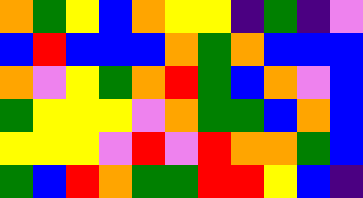[["orange", "green", "yellow", "blue", "orange", "yellow", "yellow", "indigo", "green", "indigo", "violet"], ["blue", "red", "blue", "blue", "blue", "orange", "green", "orange", "blue", "blue", "blue"], ["orange", "violet", "yellow", "green", "orange", "red", "green", "blue", "orange", "violet", "blue"], ["green", "yellow", "yellow", "yellow", "violet", "orange", "green", "green", "blue", "orange", "blue"], ["yellow", "yellow", "yellow", "violet", "red", "violet", "red", "orange", "orange", "green", "blue"], ["green", "blue", "red", "orange", "green", "green", "red", "red", "yellow", "blue", "indigo"]]